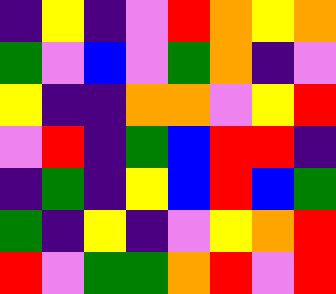[["indigo", "yellow", "indigo", "violet", "red", "orange", "yellow", "orange"], ["green", "violet", "blue", "violet", "green", "orange", "indigo", "violet"], ["yellow", "indigo", "indigo", "orange", "orange", "violet", "yellow", "red"], ["violet", "red", "indigo", "green", "blue", "red", "red", "indigo"], ["indigo", "green", "indigo", "yellow", "blue", "red", "blue", "green"], ["green", "indigo", "yellow", "indigo", "violet", "yellow", "orange", "red"], ["red", "violet", "green", "green", "orange", "red", "violet", "red"]]